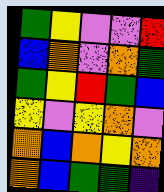[["green", "yellow", "violet", "violet", "red"], ["blue", "orange", "violet", "orange", "green"], ["green", "yellow", "red", "green", "blue"], ["yellow", "violet", "yellow", "orange", "violet"], ["orange", "blue", "orange", "yellow", "orange"], ["orange", "blue", "green", "green", "indigo"]]